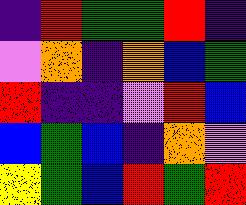[["indigo", "red", "green", "green", "red", "indigo"], ["violet", "orange", "indigo", "orange", "blue", "green"], ["red", "indigo", "indigo", "violet", "red", "blue"], ["blue", "green", "blue", "indigo", "orange", "violet"], ["yellow", "green", "blue", "red", "green", "red"]]